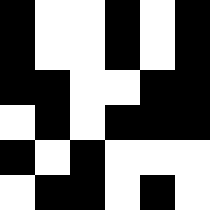[["black", "white", "white", "black", "white", "black"], ["black", "white", "white", "black", "white", "black"], ["black", "black", "white", "white", "black", "black"], ["white", "black", "white", "black", "black", "black"], ["black", "white", "black", "white", "white", "white"], ["white", "black", "black", "white", "black", "white"]]